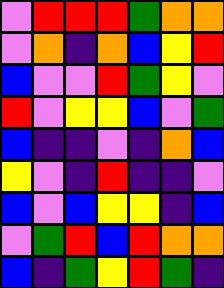[["violet", "red", "red", "red", "green", "orange", "orange"], ["violet", "orange", "indigo", "orange", "blue", "yellow", "red"], ["blue", "violet", "violet", "red", "green", "yellow", "violet"], ["red", "violet", "yellow", "yellow", "blue", "violet", "green"], ["blue", "indigo", "indigo", "violet", "indigo", "orange", "blue"], ["yellow", "violet", "indigo", "red", "indigo", "indigo", "violet"], ["blue", "violet", "blue", "yellow", "yellow", "indigo", "blue"], ["violet", "green", "red", "blue", "red", "orange", "orange"], ["blue", "indigo", "green", "yellow", "red", "green", "indigo"]]